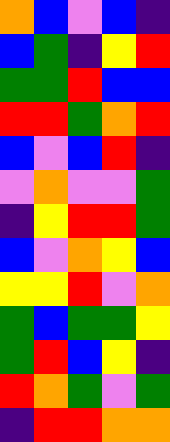[["orange", "blue", "violet", "blue", "indigo"], ["blue", "green", "indigo", "yellow", "red"], ["green", "green", "red", "blue", "blue"], ["red", "red", "green", "orange", "red"], ["blue", "violet", "blue", "red", "indigo"], ["violet", "orange", "violet", "violet", "green"], ["indigo", "yellow", "red", "red", "green"], ["blue", "violet", "orange", "yellow", "blue"], ["yellow", "yellow", "red", "violet", "orange"], ["green", "blue", "green", "green", "yellow"], ["green", "red", "blue", "yellow", "indigo"], ["red", "orange", "green", "violet", "green"], ["indigo", "red", "red", "orange", "orange"]]